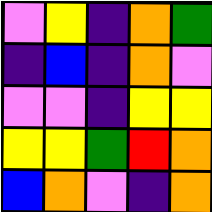[["violet", "yellow", "indigo", "orange", "green"], ["indigo", "blue", "indigo", "orange", "violet"], ["violet", "violet", "indigo", "yellow", "yellow"], ["yellow", "yellow", "green", "red", "orange"], ["blue", "orange", "violet", "indigo", "orange"]]